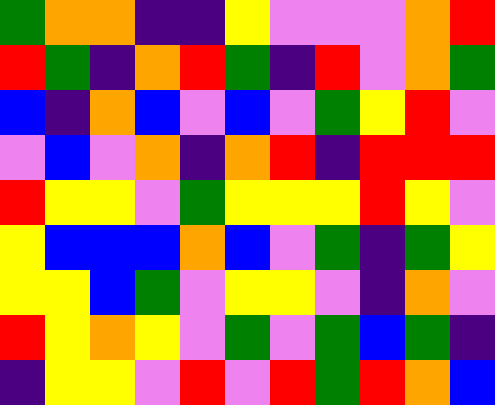[["green", "orange", "orange", "indigo", "indigo", "yellow", "violet", "violet", "violet", "orange", "red"], ["red", "green", "indigo", "orange", "red", "green", "indigo", "red", "violet", "orange", "green"], ["blue", "indigo", "orange", "blue", "violet", "blue", "violet", "green", "yellow", "red", "violet"], ["violet", "blue", "violet", "orange", "indigo", "orange", "red", "indigo", "red", "red", "red"], ["red", "yellow", "yellow", "violet", "green", "yellow", "yellow", "yellow", "red", "yellow", "violet"], ["yellow", "blue", "blue", "blue", "orange", "blue", "violet", "green", "indigo", "green", "yellow"], ["yellow", "yellow", "blue", "green", "violet", "yellow", "yellow", "violet", "indigo", "orange", "violet"], ["red", "yellow", "orange", "yellow", "violet", "green", "violet", "green", "blue", "green", "indigo"], ["indigo", "yellow", "yellow", "violet", "red", "violet", "red", "green", "red", "orange", "blue"]]